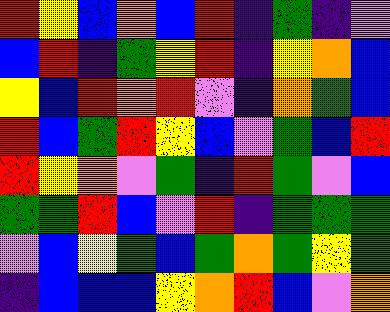[["red", "yellow", "blue", "orange", "blue", "red", "indigo", "green", "indigo", "violet"], ["blue", "red", "indigo", "green", "yellow", "red", "indigo", "yellow", "orange", "blue"], ["yellow", "blue", "red", "orange", "red", "violet", "indigo", "orange", "green", "blue"], ["red", "blue", "green", "red", "yellow", "blue", "violet", "green", "blue", "red"], ["red", "yellow", "orange", "violet", "green", "indigo", "red", "green", "violet", "blue"], ["green", "green", "red", "blue", "violet", "red", "indigo", "green", "green", "green"], ["violet", "blue", "yellow", "green", "blue", "green", "orange", "green", "yellow", "green"], ["indigo", "blue", "blue", "blue", "yellow", "orange", "red", "blue", "violet", "orange"]]